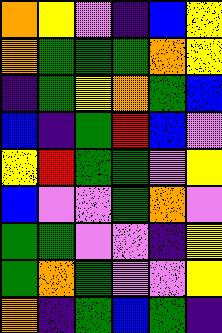[["orange", "yellow", "violet", "indigo", "blue", "yellow"], ["orange", "green", "green", "green", "orange", "yellow"], ["indigo", "green", "yellow", "orange", "green", "blue"], ["blue", "indigo", "green", "red", "blue", "violet"], ["yellow", "red", "green", "green", "violet", "yellow"], ["blue", "violet", "violet", "green", "orange", "violet"], ["green", "green", "violet", "violet", "indigo", "yellow"], ["green", "orange", "green", "violet", "violet", "yellow"], ["orange", "indigo", "green", "blue", "green", "indigo"]]